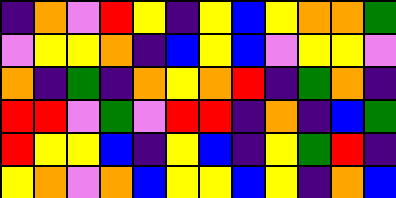[["indigo", "orange", "violet", "red", "yellow", "indigo", "yellow", "blue", "yellow", "orange", "orange", "green"], ["violet", "yellow", "yellow", "orange", "indigo", "blue", "yellow", "blue", "violet", "yellow", "yellow", "violet"], ["orange", "indigo", "green", "indigo", "orange", "yellow", "orange", "red", "indigo", "green", "orange", "indigo"], ["red", "red", "violet", "green", "violet", "red", "red", "indigo", "orange", "indigo", "blue", "green"], ["red", "yellow", "yellow", "blue", "indigo", "yellow", "blue", "indigo", "yellow", "green", "red", "indigo"], ["yellow", "orange", "violet", "orange", "blue", "yellow", "yellow", "blue", "yellow", "indigo", "orange", "blue"]]